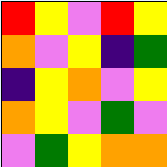[["red", "yellow", "violet", "red", "yellow"], ["orange", "violet", "yellow", "indigo", "green"], ["indigo", "yellow", "orange", "violet", "yellow"], ["orange", "yellow", "violet", "green", "violet"], ["violet", "green", "yellow", "orange", "orange"]]